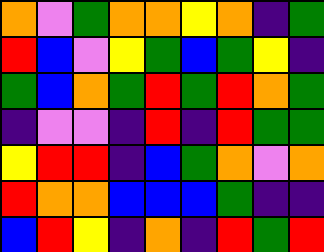[["orange", "violet", "green", "orange", "orange", "yellow", "orange", "indigo", "green"], ["red", "blue", "violet", "yellow", "green", "blue", "green", "yellow", "indigo"], ["green", "blue", "orange", "green", "red", "green", "red", "orange", "green"], ["indigo", "violet", "violet", "indigo", "red", "indigo", "red", "green", "green"], ["yellow", "red", "red", "indigo", "blue", "green", "orange", "violet", "orange"], ["red", "orange", "orange", "blue", "blue", "blue", "green", "indigo", "indigo"], ["blue", "red", "yellow", "indigo", "orange", "indigo", "red", "green", "red"]]